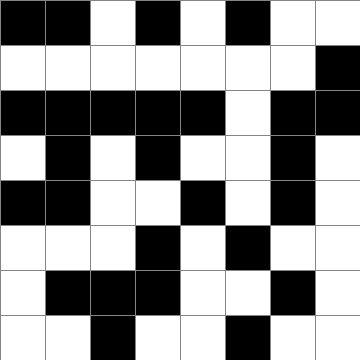[["black", "black", "white", "black", "white", "black", "white", "white"], ["white", "white", "white", "white", "white", "white", "white", "black"], ["black", "black", "black", "black", "black", "white", "black", "black"], ["white", "black", "white", "black", "white", "white", "black", "white"], ["black", "black", "white", "white", "black", "white", "black", "white"], ["white", "white", "white", "black", "white", "black", "white", "white"], ["white", "black", "black", "black", "white", "white", "black", "white"], ["white", "white", "black", "white", "white", "black", "white", "white"]]